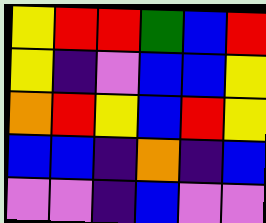[["yellow", "red", "red", "green", "blue", "red"], ["yellow", "indigo", "violet", "blue", "blue", "yellow"], ["orange", "red", "yellow", "blue", "red", "yellow"], ["blue", "blue", "indigo", "orange", "indigo", "blue"], ["violet", "violet", "indigo", "blue", "violet", "violet"]]